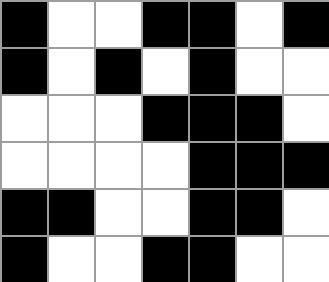[["black", "white", "white", "black", "black", "white", "black"], ["black", "white", "black", "white", "black", "white", "white"], ["white", "white", "white", "black", "black", "black", "white"], ["white", "white", "white", "white", "black", "black", "black"], ["black", "black", "white", "white", "black", "black", "white"], ["black", "white", "white", "black", "black", "white", "white"]]